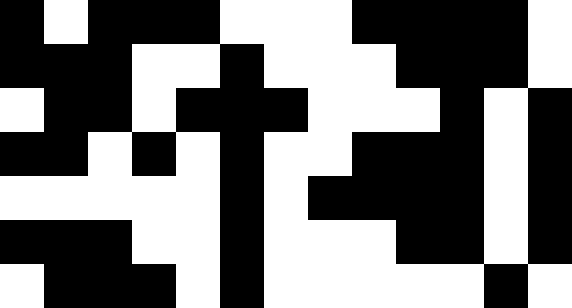[["black", "white", "black", "black", "black", "white", "white", "white", "black", "black", "black", "black", "white"], ["black", "black", "black", "white", "white", "black", "white", "white", "white", "black", "black", "black", "white"], ["white", "black", "black", "white", "black", "black", "black", "white", "white", "white", "black", "white", "black"], ["black", "black", "white", "black", "white", "black", "white", "white", "black", "black", "black", "white", "black"], ["white", "white", "white", "white", "white", "black", "white", "black", "black", "black", "black", "white", "black"], ["black", "black", "black", "white", "white", "black", "white", "white", "white", "black", "black", "white", "black"], ["white", "black", "black", "black", "white", "black", "white", "white", "white", "white", "white", "black", "white"]]